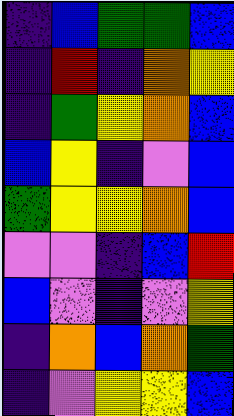[["indigo", "blue", "green", "green", "blue"], ["indigo", "red", "indigo", "orange", "yellow"], ["indigo", "green", "yellow", "orange", "blue"], ["blue", "yellow", "indigo", "violet", "blue"], ["green", "yellow", "yellow", "orange", "blue"], ["violet", "violet", "indigo", "blue", "red"], ["blue", "violet", "indigo", "violet", "yellow"], ["indigo", "orange", "blue", "orange", "green"], ["indigo", "violet", "yellow", "yellow", "blue"]]